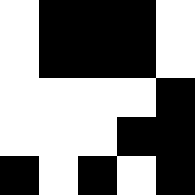[["white", "black", "black", "black", "white"], ["white", "black", "black", "black", "white"], ["white", "white", "white", "white", "black"], ["white", "white", "white", "black", "black"], ["black", "white", "black", "white", "black"]]